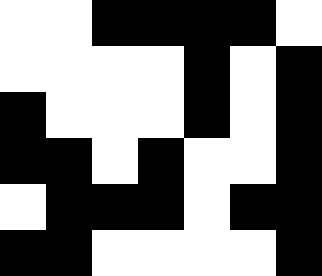[["white", "white", "black", "black", "black", "black", "white"], ["white", "white", "white", "white", "black", "white", "black"], ["black", "white", "white", "white", "black", "white", "black"], ["black", "black", "white", "black", "white", "white", "black"], ["white", "black", "black", "black", "white", "black", "black"], ["black", "black", "white", "white", "white", "white", "black"]]